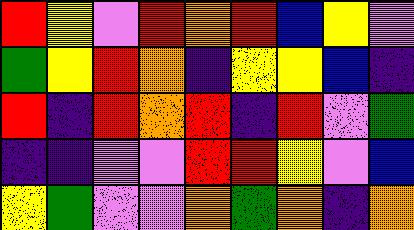[["red", "yellow", "violet", "red", "orange", "red", "blue", "yellow", "violet"], ["green", "yellow", "red", "orange", "indigo", "yellow", "yellow", "blue", "indigo"], ["red", "indigo", "red", "orange", "red", "indigo", "red", "violet", "green"], ["indigo", "indigo", "violet", "violet", "red", "red", "yellow", "violet", "blue"], ["yellow", "green", "violet", "violet", "orange", "green", "orange", "indigo", "orange"]]